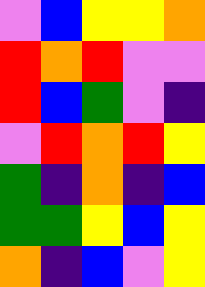[["violet", "blue", "yellow", "yellow", "orange"], ["red", "orange", "red", "violet", "violet"], ["red", "blue", "green", "violet", "indigo"], ["violet", "red", "orange", "red", "yellow"], ["green", "indigo", "orange", "indigo", "blue"], ["green", "green", "yellow", "blue", "yellow"], ["orange", "indigo", "blue", "violet", "yellow"]]